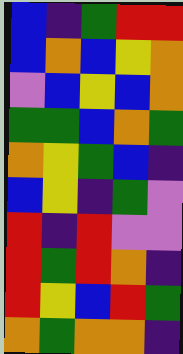[["blue", "indigo", "green", "red", "red"], ["blue", "orange", "blue", "yellow", "orange"], ["violet", "blue", "yellow", "blue", "orange"], ["green", "green", "blue", "orange", "green"], ["orange", "yellow", "green", "blue", "indigo"], ["blue", "yellow", "indigo", "green", "violet"], ["red", "indigo", "red", "violet", "violet"], ["red", "green", "red", "orange", "indigo"], ["red", "yellow", "blue", "red", "green"], ["orange", "green", "orange", "orange", "indigo"]]